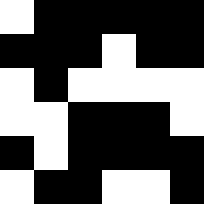[["white", "black", "black", "black", "black", "black"], ["black", "black", "black", "white", "black", "black"], ["white", "black", "white", "white", "white", "white"], ["white", "white", "black", "black", "black", "white"], ["black", "white", "black", "black", "black", "black"], ["white", "black", "black", "white", "white", "black"]]